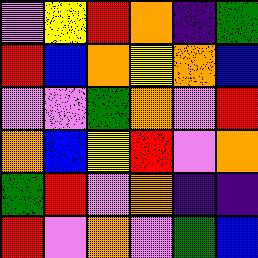[["violet", "yellow", "red", "orange", "indigo", "green"], ["red", "blue", "orange", "yellow", "orange", "blue"], ["violet", "violet", "green", "orange", "violet", "red"], ["orange", "blue", "yellow", "red", "violet", "orange"], ["green", "red", "violet", "orange", "indigo", "indigo"], ["red", "violet", "orange", "violet", "green", "blue"]]